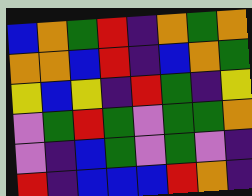[["blue", "orange", "green", "red", "indigo", "orange", "green", "orange"], ["orange", "orange", "blue", "red", "indigo", "blue", "orange", "green"], ["yellow", "blue", "yellow", "indigo", "red", "green", "indigo", "yellow"], ["violet", "green", "red", "green", "violet", "green", "green", "orange"], ["violet", "indigo", "blue", "green", "violet", "green", "violet", "indigo"], ["red", "indigo", "blue", "blue", "blue", "red", "orange", "indigo"]]